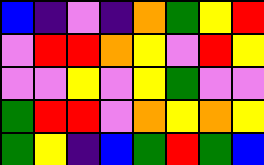[["blue", "indigo", "violet", "indigo", "orange", "green", "yellow", "red"], ["violet", "red", "red", "orange", "yellow", "violet", "red", "yellow"], ["violet", "violet", "yellow", "violet", "yellow", "green", "violet", "violet"], ["green", "red", "red", "violet", "orange", "yellow", "orange", "yellow"], ["green", "yellow", "indigo", "blue", "green", "red", "green", "blue"]]